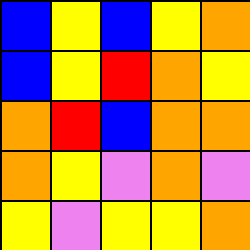[["blue", "yellow", "blue", "yellow", "orange"], ["blue", "yellow", "red", "orange", "yellow"], ["orange", "red", "blue", "orange", "orange"], ["orange", "yellow", "violet", "orange", "violet"], ["yellow", "violet", "yellow", "yellow", "orange"]]